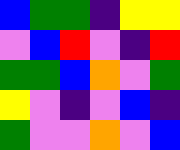[["blue", "green", "green", "indigo", "yellow", "yellow"], ["violet", "blue", "red", "violet", "indigo", "red"], ["green", "green", "blue", "orange", "violet", "green"], ["yellow", "violet", "indigo", "violet", "blue", "indigo"], ["green", "violet", "violet", "orange", "violet", "blue"]]